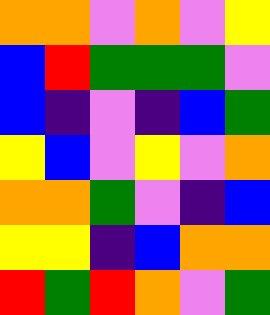[["orange", "orange", "violet", "orange", "violet", "yellow"], ["blue", "red", "green", "green", "green", "violet"], ["blue", "indigo", "violet", "indigo", "blue", "green"], ["yellow", "blue", "violet", "yellow", "violet", "orange"], ["orange", "orange", "green", "violet", "indigo", "blue"], ["yellow", "yellow", "indigo", "blue", "orange", "orange"], ["red", "green", "red", "orange", "violet", "green"]]